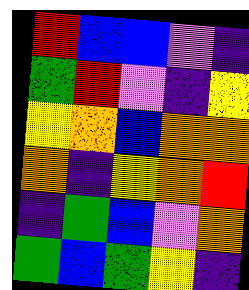[["red", "blue", "blue", "violet", "indigo"], ["green", "red", "violet", "indigo", "yellow"], ["yellow", "orange", "blue", "orange", "orange"], ["orange", "indigo", "yellow", "orange", "red"], ["indigo", "green", "blue", "violet", "orange"], ["green", "blue", "green", "yellow", "indigo"]]